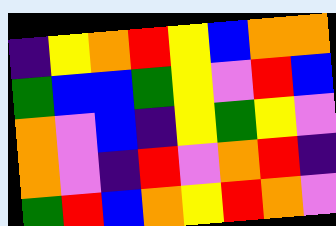[["indigo", "yellow", "orange", "red", "yellow", "blue", "orange", "orange"], ["green", "blue", "blue", "green", "yellow", "violet", "red", "blue"], ["orange", "violet", "blue", "indigo", "yellow", "green", "yellow", "violet"], ["orange", "violet", "indigo", "red", "violet", "orange", "red", "indigo"], ["green", "red", "blue", "orange", "yellow", "red", "orange", "violet"]]